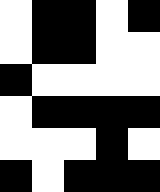[["white", "black", "black", "white", "black"], ["white", "black", "black", "white", "white"], ["black", "white", "white", "white", "white"], ["white", "black", "black", "black", "black"], ["white", "white", "white", "black", "white"], ["black", "white", "black", "black", "black"]]